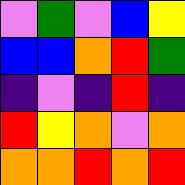[["violet", "green", "violet", "blue", "yellow"], ["blue", "blue", "orange", "red", "green"], ["indigo", "violet", "indigo", "red", "indigo"], ["red", "yellow", "orange", "violet", "orange"], ["orange", "orange", "red", "orange", "red"]]